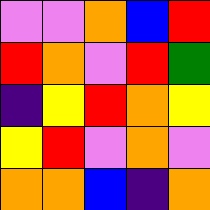[["violet", "violet", "orange", "blue", "red"], ["red", "orange", "violet", "red", "green"], ["indigo", "yellow", "red", "orange", "yellow"], ["yellow", "red", "violet", "orange", "violet"], ["orange", "orange", "blue", "indigo", "orange"]]